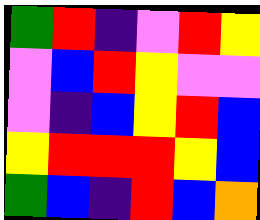[["green", "red", "indigo", "violet", "red", "yellow"], ["violet", "blue", "red", "yellow", "violet", "violet"], ["violet", "indigo", "blue", "yellow", "red", "blue"], ["yellow", "red", "red", "red", "yellow", "blue"], ["green", "blue", "indigo", "red", "blue", "orange"]]